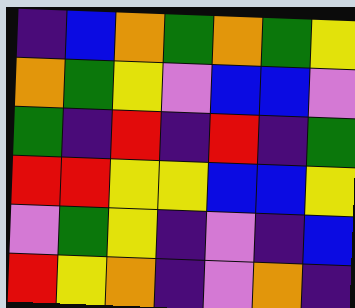[["indigo", "blue", "orange", "green", "orange", "green", "yellow"], ["orange", "green", "yellow", "violet", "blue", "blue", "violet"], ["green", "indigo", "red", "indigo", "red", "indigo", "green"], ["red", "red", "yellow", "yellow", "blue", "blue", "yellow"], ["violet", "green", "yellow", "indigo", "violet", "indigo", "blue"], ["red", "yellow", "orange", "indigo", "violet", "orange", "indigo"]]